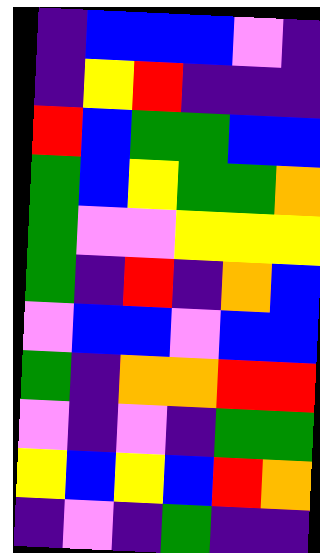[["indigo", "blue", "blue", "blue", "violet", "indigo"], ["indigo", "yellow", "red", "indigo", "indigo", "indigo"], ["red", "blue", "green", "green", "blue", "blue"], ["green", "blue", "yellow", "green", "green", "orange"], ["green", "violet", "violet", "yellow", "yellow", "yellow"], ["green", "indigo", "red", "indigo", "orange", "blue"], ["violet", "blue", "blue", "violet", "blue", "blue"], ["green", "indigo", "orange", "orange", "red", "red"], ["violet", "indigo", "violet", "indigo", "green", "green"], ["yellow", "blue", "yellow", "blue", "red", "orange"], ["indigo", "violet", "indigo", "green", "indigo", "indigo"]]